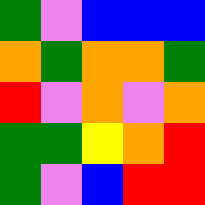[["green", "violet", "blue", "blue", "blue"], ["orange", "green", "orange", "orange", "green"], ["red", "violet", "orange", "violet", "orange"], ["green", "green", "yellow", "orange", "red"], ["green", "violet", "blue", "red", "red"]]